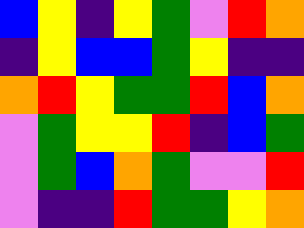[["blue", "yellow", "indigo", "yellow", "green", "violet", "red", "orange"], ["indigo", "yellow", "blue", "blue", "green", "yellow", "indigo", "indigo"], ["orange", "red", "yellow", "green", "green", "red", "blue", "orange"], ["violet", "green", "yellow", "yellow", "red", "indigo", "blue", "green"], ["violet", "green", "blue", "orange", "green", "violet", "violet", "red"], ["violet", "indigo", "indigo", "red", "green", "green", "yellow", "orange"]]